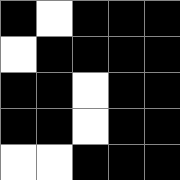[["black", "white", "black", "black", "black"], ["white", "black", "black", "black", "black"], ["black", "black", "white", "black", "black"], ["black", "black", "white", "black", "black"], ["white", "white", "black", "black", "black"]]